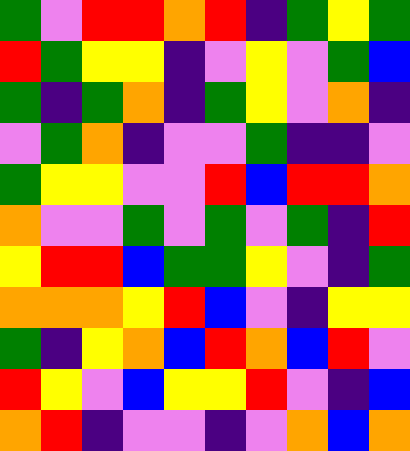[["green", "violet", "red", "red", "orange", "red", "indigo", "green", "yellow", "green"], ["red", "green", "yellow", "yellow", "indigo", "violet", "yellow", "violet", "green", "blue"], ["green", "indigo", "green", "orange", "indigo", "green", "yellow", "violet", "orange", "indigo"], ["violet", "green", "orange", "indigo", "violet", "violet", "green", "indigo", "indigo", "violet"], ["green", "yellow", "yellow", "violet", "violet", "red", "blue", "red", "red", "orange"], ["orange", "violet", "violet", "green", "violet", "green", "violet", "green", "indigo", "red"], ["yellow", "red", "red", "blue", "green", "green", "yellow", "violet", "indigo", "green"], ["orange", "orange", "orange", "yellow", "red", "blue", "violet", "indigo", "yellow", "yellow"], ["green", "indigo", "yellow", "orange", "blue", "red", "orange", "blue", "red", "violet"], ["red", "yellow", "violet", "blue", "yellow", "yellow", "red", "violet", "indigo", "blue"], ["orange", "red", "indigo", "violet", "violet", "indigo", "violet", "orange", "blue", "orange"]]